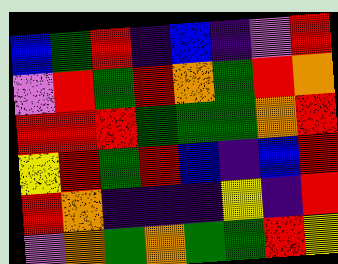[["blue", "green", "red", "indigo", "blue", "indigo", "violet", "red"], ["violet", "red", "green", "red", "orange", "green", "red", "orange"], ["red", "red", "red", "green", "green", "green", "orange", "red"], ["yellow", "red", "green", "red", "blue", "indigo", "blue", "red"], ["red", "orange", "indigo", "indigo", "indigo", "yellow", "indigo", "red"], ["violet", "orange", "green", "orange", "green", "green", "red", "yellow"]]